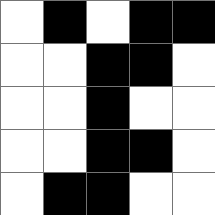[["white", "black", "white", "black", "black"], ["white", "white", "black", "black", "white"], ["white", "white", "black", "white", "white"], ["white", "white", "black", "black", "white"], ["white", "black", "black", "white", "white"]]